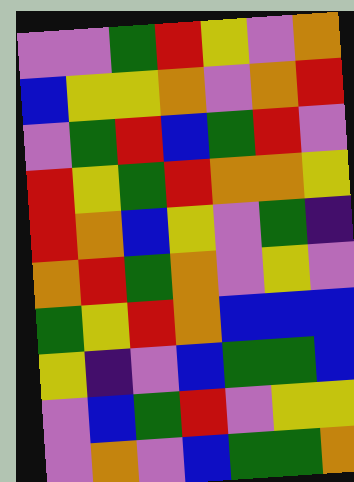[["violet", "violet", "green", "red", "yellow", "violet", "orange"], ["blue", "yellow", "yellow", "orange", "violet", "orange", "red"], ["violet", "green", "red", "blue", "green", "red", "violet"], ["red", "yellow", "green", "red", "orange", "orange", "yellow"], ["red", "orange", "blue", "yellow", "violet", "green", "indigo"], ["orange", "red", "green", "orange", "violet", "yellow", "violet"], ["green", "yellow", "red", "orange", "blue", "blue", "blue"], ["yellow", "indigo", "violet", "blue", "green", "green", "blue"], ["violet", "blue", "green", "red", "violet", "yellow", "yellow"], ["violet", "orange", "violet", "blue", "green", "green", "orange"]]